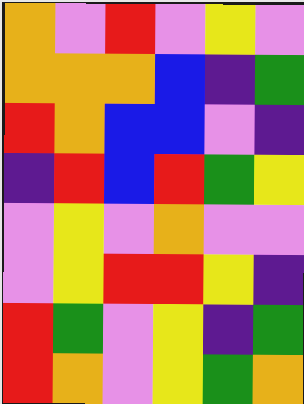[["orange", "violet", "red", "violet", "yellow", "violet"], ["orange", "orange", "orange", "blue", "indigo", "green"], ["red", "orange", "blue", "blue", "violet", "indigo"], ["indigo", "red", "blue", "red", "green", "yellow"], ["violet", "yellow", "violet", "orange", "violet", "violet"], ["violet", "yellow", "red", "red", "yellow", "indigo"], ["red", "green", "violet", "yellow", "indigo", "green"], ["red", "orange", "violet", "yellow", "green", "orange"]]